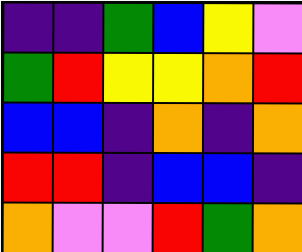[["indigo", "indigo", "green", "blue", "yellow", "violet"], ["green", "red", "yellow", "yellow", "orange", "red"], ["blue", "blue", "indigo", "orange", "indigo", "orange"], ["red", "red", "indigo", "blue", "blue", "indigo"], ["orange", "violet", "violet", "red", "green", "orange"]]